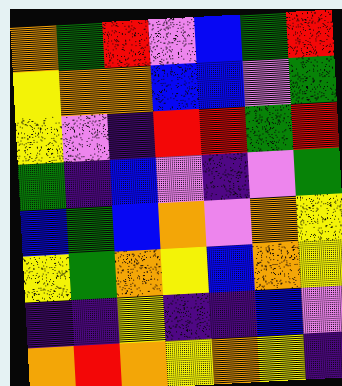[["orange", "green", "red", "violet", "blue", "green", "red"], ["yellow", "orange", "orange", "blue", "blue", "violet", "green"], ["yellow", "violet", "indigo", "red", "red", "green", "red"], ["green", "indigo", "blue", "violet", "indigo", "violet", "green"], ["blue", "green", "blue", "orange", "violet", "orange", "yellow"], ["yellow", "green", "orange", "yellow", "blue", "orange", "yellow"], ["indigo", "indigo", "yellow", "indigo", "indigo", "blue", "violet"], ["orange", "red", "orange", "yellow", "orange", "yellow", "indigo"]]